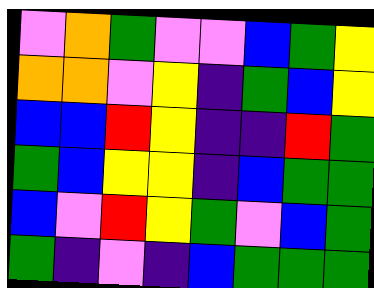[["violet", "orange", "green", "violet", "violet", "blue", "green", "yellow"], ["orange", "orange", "violet", "yellow", "indigo", "green", "blue", "yellow"], ["blue", "blue", "red", "yellow", "indigo", "indigo", "red", "green"], ["green", "blue", "yellow", "yellow", "indigo", "blue", "green", "green"], ["blue", "violet", "red", "yellow", "green", "violet", "blue", "green"], ["green", "indigo", "violet", "indigo", "blue", "green", "green", "green"]]